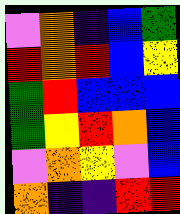[["violet", "orange", "indigo", "blue", "green"], ["red", "orange", "red", "blue", "yellow"], ["green", "red", "blue", "blue", "blue"], ["green", "yellow", "red", "orange", "blue"], ["violet", "orange", "yellow", "violet", "blue"], ["orange", "indigo", "indigo", "red", "red"]]